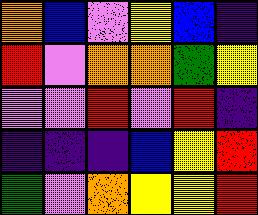[["orange", "blue", "violet", "yellow", "blue", "indigo"], ["red", "violet", "orange", "orange", "green", "yellow"], ["violet", "violet", "red", "violet", "red", "indigo"], ["indigo", "indigo", "indigo", "blue", "yellow", "red"], ["green", "violet", "orange", "yellow", "yellow", "red"]]